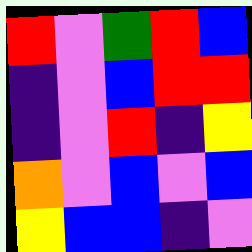[["red", "violet", "green", "red", "blue"], ["indigo", "violet", "blue", "red", "red"], ["indigo", "violet", "red", "indigo", "yellow"], ["orange", "violet", "blue", "violet", "blue"], ["yellow", "blue", "blue", "indigo", "violet"]]